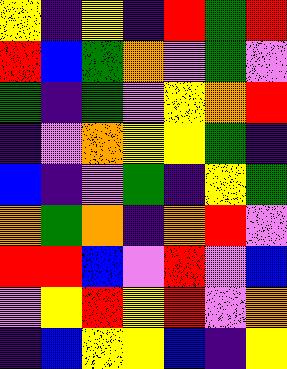[["yellow", "indigo", "yellow", "indigo", "red", "green", "red"], ["red", "blue", "green", "orange", "violet", "green", "violet"], ["green", "indigo", "green", "violet", "yellow", "orange", "red"], ["indigo", "violet", "orange", "yellow", "yellow", "green", "indigo"], ["blue", "indigo", "violet", "green", "indigo", "yellow", "green"], ["orange", "green", "orange", "indigo", "orange", "red", "violet"], ["red", "red", "blue", "violet", "red", "violet", "blue"], ["violet", "yellow", "red", "yellow", "red", "violet", "orange"], ["indigo", "blue", "yellow", "yellow", "blue", "indigo", "yellow"]]